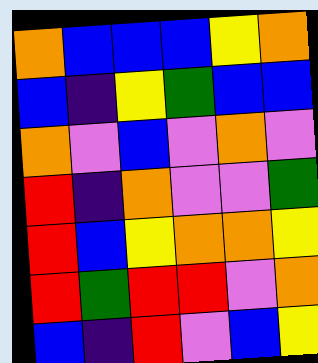[["orange", "blue", "blue", "blue", "yellow", "orange"], ["blue", "indigo", "yellow", "green", "blue", "blue"], ["orange", "violet", "blue", "violet", "orange", "violet"], ["red", "indigo", "orange", "violet", "violet", "green"], ["red", "blue", "yellow", "orange", "orange", "yellow"], ["red", "green", "red", "red", "violet", "orange"], ["blue", "indigo", "red", "violet", "blue", "yellow"]]